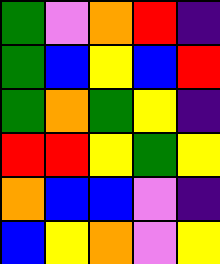[["green", "violet", "orange", "red", "indigo"], ["green", "blue", "yellow", "blue", "red"], ["green", "orange", "green", "yellow", "indigo"], ["red", "red", "yellow", "green", "yellow"], ["orange", "blue", "blue", "violet", "indigo"], ["blue", "yellow", "orange", "violet", "yellow"]]